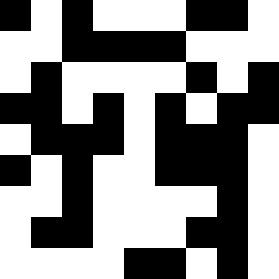[["black", "white", "black", "white", "white", "white", "black", "black", "white"], ["white", "white", "black", "black", "black", "black", "white", "white", "white"], ["white", "black", "white", "white", "white", "white", "black", "white", "black"], ["black", "black", "white", "black", "white", "black", "white", "black", "black"], ["white", "black", "black", "black", "white", "black", "black", "black", "white"], ["black", "white", "black", "white", "white", "black", "black", "black", "white"], ["white", "white", "black", "white", "white", "white", "white", "black", "white"], ["white", "black", "black", "white", "white", "white", "black", "black", "white"], ["white", "white", "white", "white", "black", "black", "white", "black", "white"]]